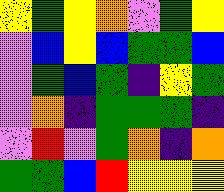[["yellow", "green", "yellow", "orange", "violet", "green", "yellow"], ["violet", "blue", "yellow", "blue", "green", "green", "blue"], ["violet", "green", "blue", "green", "indigo", "yellow", "green"], ["violet", "orange", "indigo", "green", "green", "green", "indigo"], ["violet", "red", "violet", "green", "orange", "indigo", "orange"], ["green", "green", "blue", "red", "yellow", "yellow", "yellow"]]